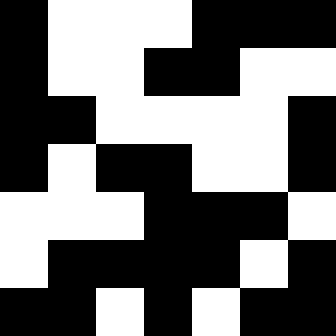[["black", "white", "white", "white", "black", "black", "black"], ["black", "white", "white", "black", "black", "white", "white"], ["black", "black", "white", "white", "white", "white", "black"], ["black", "white", "black", "black", "white", "white", "black"], ["white", "white", "white", "black", "black", "black", "white"], ["white", "black", "black", "black", "black", "white", "black"], ["black", "black", "white", "black", "white", "black", "black"]]